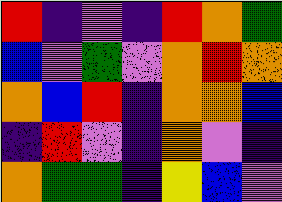[["red", "indigo", "violet", "indigo", "red", "orange", "green"], ["blue", "violet", "green", "violet", "orange", "red", "orange"], ["orange", "blue", "red", "indigo", "orange", "orange", "blue"], ["indigo", "red", "violet", "indigo", "orange", "violet", "indigo"], ["orange", "green", "green", "indigo", "yellow", "blue", "violet"]]